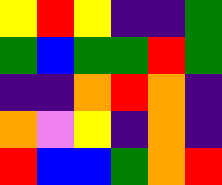[["yellow", "red", "yellow", "indigo", "indigo", "green"], ["green", "blue", "green", "green", "red", "green"], ["indigo", "indigo", "orange", "red", "orange", "indigo"], ["orange", "violet", "yellow", "indigo", "orange", "indigo"], ["red", "blue", "blue", "green", "orange", "red"]]